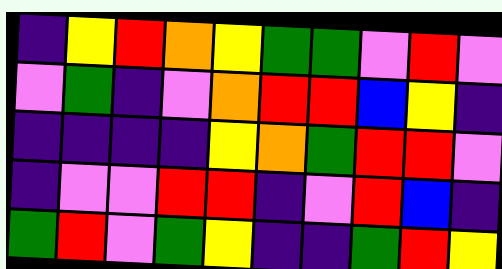[["indigo", "yellow", "red", "orange", "yellow", "green", "green", "violet", "red", "violet"], ["violet", "green", "indigo", "violet", "orange", "red", "red", "blue", "yellow", "indigo"], ["indigo", "indigo", "indigo", "indigo", "yellow", "orange", "green", "red", "red", "violet"], ["indigo", "violet", "violet", "red", "red", "indigo", "violet", "red", "blue", "indigo"], ["green", "red", "violet", "green", "yellow", "indigo", "indigo", "green", "red", "yellow"]]